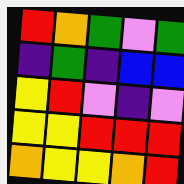[["red", "orange", "green", "violet", "green"], ["indigo", "green", "indigo", "blue", "blue"], ["yellow", "red", "violet", "indigo", "violet"], ["yellow", "yellow", "red", "red", "red"], ["orange", "yellow", "yellow", "orange", "red"]]